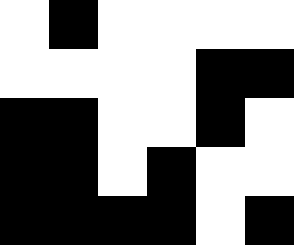[["white", "black", "white", "white", "white", "white"], ["white", "white", "white", "white", "black", "black"], ["black", "black", "white", "white", "black", "white"], ["black", "black", "white", "black", "white", "white"], ["black", "black", "black", "black", "white", "black"]]